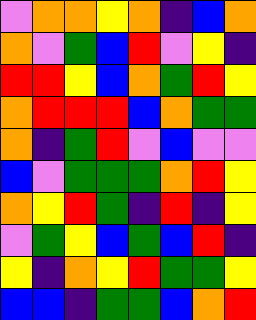[["violet", "orange", "orange", "yellow", "orange", "indigo", "blue", "orange"], ["orange", "violet", "green", "blue", "red", "violet", "yellow", "indigo"], ["red", "red", "yellow", "blue", "orange", "green", "red", "yellow"], ["orange", "red", "red", "red", "blue", "orange", "green", "green"], ["orange", "indigo", "green", "red", "violet", "blue", "violet", "violet"], ["blue", "violet", "green", "green", "green", "orange", "red", "yellow"], ["orange", "yellow", "red", "green", "indigo", "red", "indigo", "yellow"], ["violet", "green", "yellow", "blue", "green", "blue", "red", "indigo"], ["yellow", "indigo", "orange", "yellow", "red", "green", "green", "yellow"], ["blue", "blue", "indigo", "green", "green", "blue", "orange", "red"]]